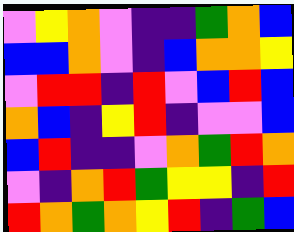[["violet", "yellow", "orange", "violet", "indigo", "indigo", "green", "orange", "blue"], ["blue", "blue", "orange", "violet", "indigo", "blue", "orange", "orange", "yellow"], ["violet", "red", "red", "indigo", "red", "violet", "blue", "red", "blue"], ["orange", "blue", "indigo", "yellow", "red", "indigo", "violet", "violet", "blue"], ["blue", "red", "indigo", "indigo", "violet", "orange", "green", "red", "orange"], ["violet", "indigo", "orange", "red", "green", "yellow", "yellow", "indigo", "red"], ["red", "orange", "green", "orange", "yellow", "red", "indigo", "green", "blue"]]